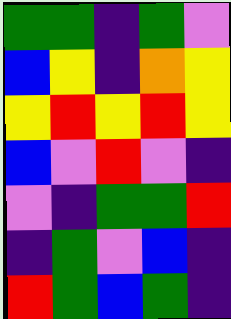[["green", "green", "indigo", "green", "violet"], ["blue", "yellow", "indigo", "orange", "yellow"], ["yellow", "red", "yellow", "red", "yellow"], ["blue", "violet", "red", "violet", "indigo"], ["violet", "indigo", "green", "green", "red"], ["indigo", "green", "violet", "blue", "indigo"], ["red", "green", "blue", "green", "indigo"]]